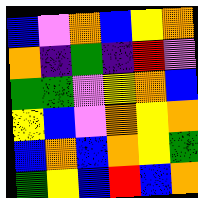[["blue", "violet", "orange", "blue", "yellow", "orange"], ["orange", "indigo", "green", "indigo", "red", "violet"], ["green", "green", "violet", "yellow", "orange", "blue"], ["yellow", "blue", "violet", "orange", "yellow", "orange"], ["blue", "orange", "blue", "orange", "yellow", "green"], ["green", "yellow", "blue", "red", "blue", "orange"]]